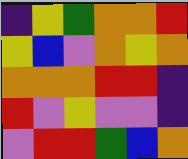[["indigo", "yellow", "green", "orange", "orange", "red"], ["yellow", "blue", "violet", "orange", "yellow", "orange"], ["orange", "orange", "orange", "red", "red", "indigo"], ["red", "violet", "yellow", "violet", "violet", "indigo"], ["violet", "red", "red", "green", "blue", "orange"]]